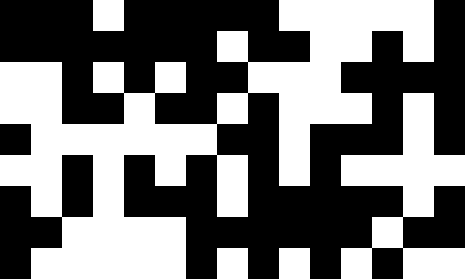[["black", "black", "black", "white", "black", "black", "black", "black", "black", "white", "white", "white", "white", "white", "black"], ["black", "black", "black", "black", "black", "black", "black", "white", "black", "black", "white", "white", "black", "white", "black"], ["white", "white", "black", "white", "black", "white", "black", "black", "white", "white", "white", "black", "black", "black", "black"], ["white", "white", "black", "black", "white", "black", "black", "white", "black", "white", "white", "white", "black", "white", "black"], ["black", "white", "white", "white", "white", "white", "white", "black", "black", "white", "black", "black", "black", "white", "black"], ["white", "white", "black", "white", "black", "white", "black", "white", "black", "white", "black", "white", "white", "white", "white"], ["black", "white", "black", "white", "black", "black", "black", "white", "black", "black", "black", "black", "black", "white", "black"], ["black", "black", "white", "white", "white", "white", "black", "black", "black", "black", "black", "black", "white", "black", "black"], ["black", "white", "white", "white", "white", "white", "black", "white", "black", "white", "black", "white", "black", "white", "white"]]